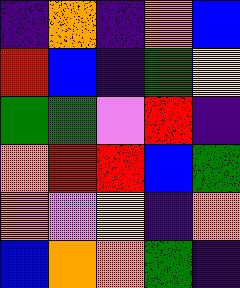[["indigo", "orange", "indigo", "orange", "blue"], ["red", "blue", "indigo", "green", "yellow"], ["green", "green", "violet", "red", "indigo"], ["orange", "red", "red", "blue", "green"], ["orange", "violet", "yellow", "indigo", "orange"], ["blue", "orange", "orange", "green", "indigo"]]